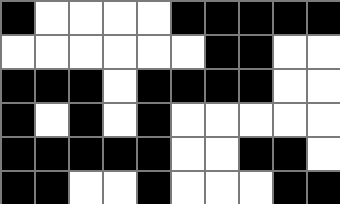[["black", "white", "white", "white", "white", "black", "black", "black", "black", "black"], ["white", "white", "white", "white", "white", "white", "black", "black", "white", "white"], ["black", "black", "black", "white", "black", "black", "black", "black", "white", "white"], ["black", "white", "black", "white", "black", "white", "white", "white", "white", "white"], ["black", "black", "black", "black", "black", "white", "white", "black", "black", "white"], ["black", "black", "white", "white", "black", "white", "white", "white", "black", "black"]]